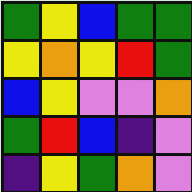[["green", "yellow", "blue", "green", "green"], ["yellow", "orange", "yellow", "red", "green"], ["blue", "yellow", "violet", "violet", "orange"], ["green", "red", "blue", "indigo", "violet"], ["indigo", "yellow", "green", "orange", "violet"]]